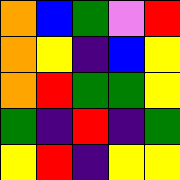[["orange", "blue", "green", "violet", "red"], ["orange", "yellow", "indigo", "blue", "yellow"], ["orange", "red", "green", "green", "yellow"], ["green", "indigo", "red", "indigo", "green"], ["yellow", "red", "indigo", "yellow", "yellow"]]